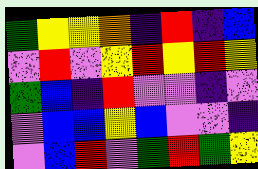[["green", "yellow", "yellow", "orange", "indigo", "red", "indigo", "blue"], ["violet", "red", "violet", "yellow", "red", "yellow", "red", "yellow"], ["green", "blue", "indigo", "red", "violet", "violet", "indigo", "violet"], ["violet", "blue", "blue", "yellow", "blue", "violet", "violet", "indigo"], ["violet", "blue", "red", "violet", "green", "red", "green", "yellow"]]